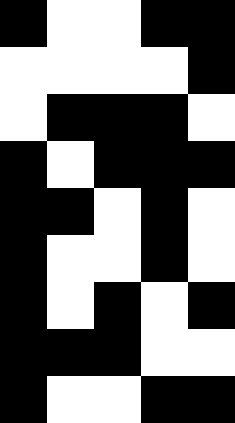[["black", "white", "white", "black", "black"], ["white", "white", "white", "white", "black"], ["white", "black", "black", "black", "white"], ["black", "white", "black", "black", "black"], ["black", "black", "white", "black", "white"], ["black", "white", "white", "black", "white"], ["black", "white", "black", "white", "black"], ["black", "black", "black", "white", "white"], ["black", "white", "white", "black", "black"]]